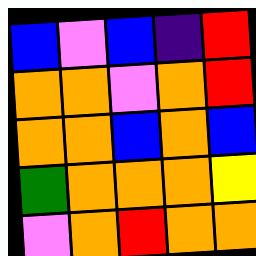[["blue", "violet", "blue", "indigo", "red"], ["orange", "orange", "violet", "orange", "red"], ["orange", "orange", "blue", "orange", "blue"], ["green", "orange", "orange", "orange", "yellow"], ["violet", "orange", "red", "orange", "orange"]]